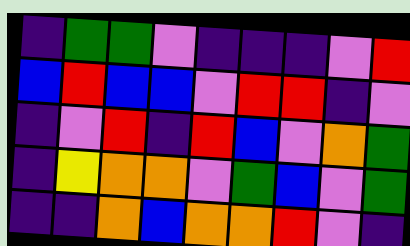[["indigo", "green", "green", "violet", "indigo", "indigo", "indigo", "violet", "red"], ["blue", "red", "blue", "blue", "violet", "red", "red", "indigo", "violet"], ["indigo", "violet", "red", "indigo", "red", "blue", "violet", "orange", "green"], ["indigo", "yellow", "orange", "orange", "violet", "green", "blue", "violet", "green"], ["indigo", "indigo", "orange", "blue", "orange", "orange", "red", "violet", "indigo"]]